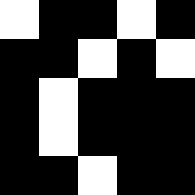[["white", "black", "black", "white", "black"], ["black", "black", "white", "black", "white"], ["black", "white", "black", "black", "black"], ["black", "white", "black", "black", "black"], ["black", "black", "white", "black", "black"]]